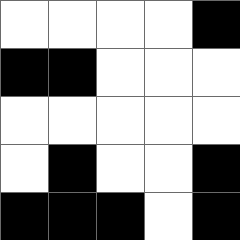[["white", "white", "white", "white", "black"], ["black", "black", "white", "white", "white"], ["white", "white", "white", "white", "white"], ["white", "black", "white", "white", "black"], ["black", "black", "black", "white", "black"]]